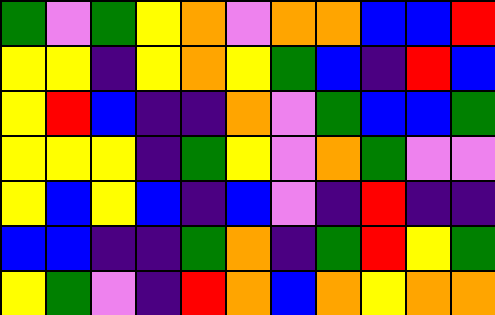[["green", "violet", "green", "yellow", "orange", "violet", "orange", "orange", "blue", "blue", "red"], ["yellow", "yellow", "indigo", "yellow", "orange", "yellow", "green", "blue", "indigo", "red", "blue"], ["yellow", "red", "blue", "indigo", "indigo", "orange", "violet", "green", "blue", "blue", "green"], ["yellow", "yellow", "yellow", "indigo", "green", "yellow", "violet", "orange", "green", "violet", "violet"], ["yellow", "blue", "yellow", "blue", "indigo", "blue", "violet", "indigo", "red", "indigo", "indigo"], ["blue", "blue", "indigo", "indigo", "green", "orange", "indigo", "green", "red", "yellow", "green"], ["yellow", "green", "violet", "indigo", "red", "orange", "blue", "orange", "yellow", "orange", "orange"]]